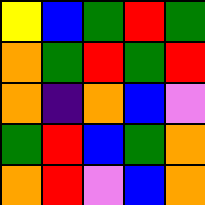[["yellow", "blue", "green", "red", "green"], ["orange", "green", "red", "green", "red"], ["orange", "indigo", "orange", "blue", "violet"], ["green", "red", "blue", "green", "orange"], ["orange", "red", "violet", "blue", "orange"]]